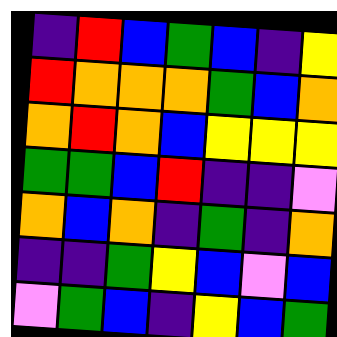[["indigo", "red", "blue", "green", "blue", "indigo", "yellow"], ["red", "orange", "orange", "orange", "green", "blue", "orange"], ["orange", "red", "orange", "blue", "yellow", "yellow", "yellow"], ["green", "green", "blue", "red", "indigo", "indigo", "violet"], ["orange", "blue", "orange", "indigo", "green", "indigo", "orange"], ["indigo", "indigo", "green", "yellow", "blue", "violet", "blue"], ["violet", "green", "blue", "indigo", "yellow", "blue", "green"]]